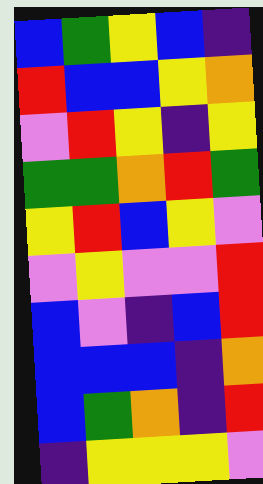[["blue", "green", "yellow", "blue", "indigo"], ["red", "blue", "blue", "yellow", "orange"], ["violet", "red", "yellow", "indigo", "yellow"], ["green", "green", "orange", "red", "green"], ["yellow", "red", "blue", "yellow", "violet"], ["violet", "yellow", "violet", "violet", "red"], ["blue", "violet", "indigo", "blue", "red"], ["blue", "blue", "blue", "indigo", "orange"], ["blue", "green", "orange", "indigo", "red"], ["indigo", "yellow", "yellow", "yellow", "violet"]]